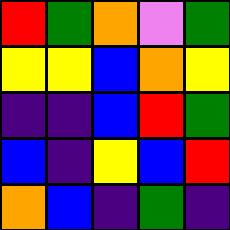[["red", "green", "orange", "violet", "green"], ["yellow", "yellow", "blue", "orange", "yellow"], ["indigo", "indigo", "blue", "red", "green"], ["blue", "indigo", "yellow", "blue", "red"], ["orange", "blue", "indigo", "green", "indigo"]]